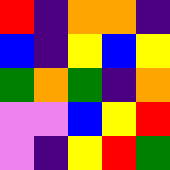[["red", "indigo", "orange", "orange", "indigo"], ["blue", "indigo", "yellow", "blue", "yellow"], ["green", "orange", "green", "indigo", "orange"], ["violet", "violet", "blue", "yellow", "red"], ["violet", "indigo", "yellow", "red", "green"]]